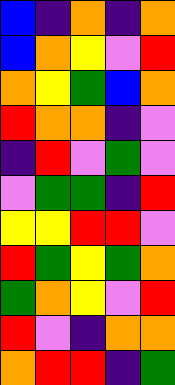[["blue", "indigo", "orange", "indigo", "orange"], ["blue", "orange", "yellow", "violet", "red"], ["orange", "yellow", "green", "blue", "orange"], ["red", "orange", "orange", "indigo", "violet"], ["indigo", "red", "violet", "green", "violet"], ["violet", "green", "green", "indigo", "red"], ["yellow", "yellow", "red", "red", "violet"], ["red", "green", "yellow", "green", "orange"], ["green", "orange", "yellow", "violet", "red"], ["red", "violet", "indigo", "orange", "orange"], ["orange", "red", "red", "indigo", "green"]]